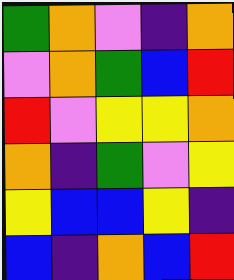[["green", "orange", "violet", "indigo", "orange"], ["violet", "orange", "green", "blue", "red"], ["red", "violet", "yellow", "yellow", "orange"], ["orange", "indigo", "green", "violet", "yellow"], ["yellow", "blue", "blue", "yellow", "indigo"], ["blue", "indigo", "orange", "blue", "red"]]